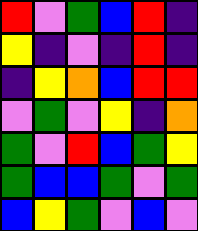[["red", "violet", "green", "blue", "red", "indigo"], ["yellow", "indigo", "violet", "indigo", "red", "indigo"], ["indigo", "yellow", "orange", "blue", "red", "red"], ["violet", "green", "violet", "yellow", "indigo", "orange"], ["green", "violet", "red", "blue", "green", "yellow"], ["green", "blue", "blue", "green", "violet", "green"], ["blue", "yellow", "green", "violet", "blue", "violet"]]